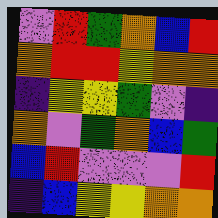[["violet", "red", "green", "orange", "blue", "red"], ["orange", "red", "red", "yellow", "orange", "orange"], ["indigo", "yellow", "yellow", "green", "violet", "indigo"], ["orange", "violet", "green", "orange", "blue", "green"], ["blue", "red", "violet", "violet", "violet", "red"], ["indigo", "blue", "yellow", "yellow", "orange", "orange"]]